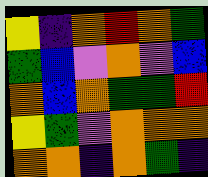[["yellow", "indigo", "orange", "red", "orange", "green"], ["green", "blue", "violet", "orange", "violet", "blue"], ["orange", "blue", "orange", "green", "green", "red"], ["yellow", "green", "violet", "orange", "orange", "orange"], ["orange", "orange", "indigo", "orange", "green", "indigo"]]